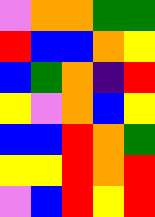[["violet", "orange", "orange", "green", "green"], ["red", "blue", "blue", "orange", "yellow"], ["blue", "green", "orange", "indigo", "red"], ["yellow", "violet", "orange", "blue", "yellow"], ["blue", "blue", "red", "orange", "green"], ["yellow", "yellow", "red", "orange", "red"], ["violet", "blue", "red", "yellow", "red"]]